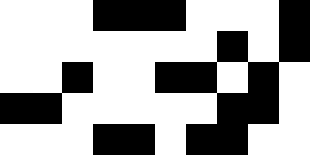[["white", "white", "white", "black", "black", "black", "white", "white", "white", "black"], ["white", "white", "white", "white", "white", "white", "white", "black", "white", "black"], ["white", "white", "black", "white", "white", "black", "black", "white", "black", "white"], ["black", "black", "white", "white", "white", "white", "white", "black", "black", "white"], ["white", "white", "white", "black", "black", "white", "black", "black", "white", "white"]]